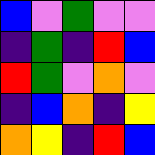[["blue", "violet", "green", "violet", "violet"], ["indigo", "green", "indigo", "red", "blue"], ["red", "green", "violet", "orange", "violet"], ["indigo", "blue", "orange", "indigo", "yellow"], ["orange", "yellow", "indigo", "red", "blue"]]